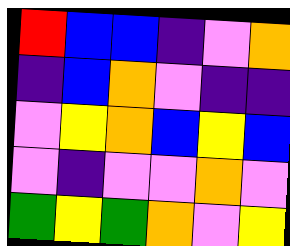[["red", "blue", "blue", "indigo", "violet", "orange"], ["indigo", "blue", "orange", "violet", "indigo", "indigo"], ["violet", "yellow", "orange", "blue", "yellow", "blue"], ["violet", "indigo", "violet", "violet", "orange", "violet"], ["green", "yellow", "green", "orange", "violet", "yellow"]]